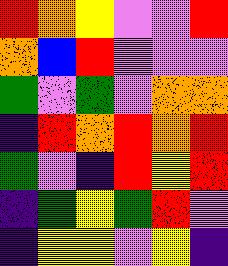[["red", "orange", "yellow", "violet", "violet", "red"], ["orange", "blue", "red", "violet", "violet", "violet"], ["green", "violet", "green", "violet", "orange", "orange"], ["indigo", "red", "orange", "red", "orange", "red"], ["green", "violet", "indigo", "red", "yellow", "red"], ["indigo", "green", "yellow", "green", "red", "violet"], ["indigo", "yellow", "yellow", "violet", "yellow", "indigo"]]